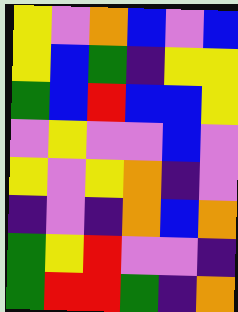[["yellow", "violet", "orange", "blue", "violet", "blue"], ["yellow", "blue", "green", "indigo", "yellow", "yellow"], ["green", "blue", "red", "blue", "blue", "yellow"], ["violet", "yellow", "violet", "violet", "blue", "violet"], ["yellow", "violet", "yellow", "orange", "indigo", "violet"], ["indigo", "violet", "indigo", "orange", "blue", "orange"], ["green", "yellow", "red", "violet", "violet", "indigo"], ["green", "red", "red", "green", "indigo", "orange"]]